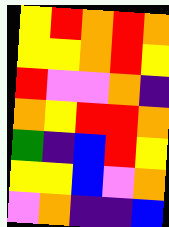[["yellow", "red", "orange", "red", "orange"], ["yellow", "yellow", "orange", "red", "yellow"], ["red", "violet", "violet", "orange", "indigo"], ["orange", "yellow", "red", "red", "orange"], ["green", "indigo", "blue", "red", "yellow"], ["yellow", "yellow", "blue", "violet", "orange"], ["violet", "orange", "indigo", "indigo", "blue"]]